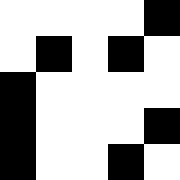[["white", "white", "white", "white", "black"], ["white", "black", "white", "black", "white"], ["black", "white", "white", "white", "white"], ["black", "white", "white", "white", "black"], ["black", "white", "white", "black", "white"]]